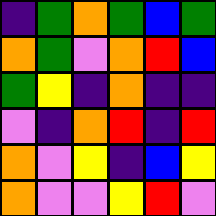[["indigo", "green", "orange", "green", "blue", "green"], ["orange", "green", "violet", "orange", "red", "blue"], ["green", "yellow", "indigo", "orange", "indigo", "indigo"], ["violet", "indigo", "orange", "red", "indigo", "red"], ["orange", "violet", "yellow", "indigo", "blue", "yellow"], ["orange", "violet", "violet", "yellow", "red", "violet"]]